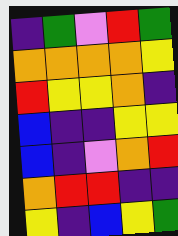[["indigo", "green", "violet", "red", "green"], ["orange", "orange", "orange", "orange", "yellow"], ["red", "yellow", "yellow", "orange", "indigo"], ["blue", "indigo", "indigo", "yellow", "yellow"], ["blue", "indigo", "violet", "orange", "red"], ["orange", "red", "red", "indigo", "indigo"], ["yellow", "indigo", "blue", "yellow", "green"]]